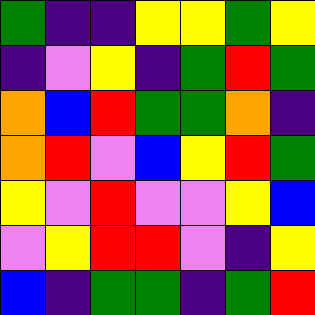[["green", "indigo", "indigo", "yellow", "yellow", "green", "yellow"], ["indigo", "violet", "yellow", "indigo", "green", "red", "green"], ["orange", "blue", "red", "green", "green", "orange", "indigo"], ["orange", "red", "violet", "blue", "yellow", "red", "green"], ["yellow", "violet", "red", "violet", "violet", "yellow", "blue"], ["violet", "yellow", "red", "red", "violet", "indigo", "yellow"], ["blue", "indigo", "green", "green", "indigo", "green", "red"]]